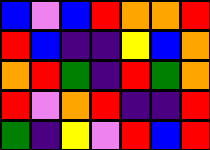[["blue", "violet", "blue", "red", "orange", "orange", "red"], ["red", "blue", "indigo", "indigo", "yellow", "blue", "orange"], ["orange", "red", "green", "indigo", "red", "green", "orange"], ["red", "violet", "orange", "red", "indigo", "indigo", "red"], ["green", "indigo", "yellow", "violet", "red", "blue", "red"]]